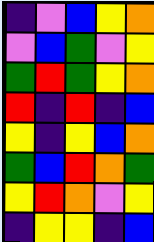[["indigo", "violet", "blue", "yellow", "orange"], ["violet", "blue", "green", "violet", "yellow"], ["green", "red", "green", "yellow", "orange"], ["red", "indigo", "red", "indigo", "blue"], ["yellow", "indigo", "yellow", "blue", "orange"], ["green", "blue", "red", "orange", "green"], ["yellow", "red", "orange", "violet", "yellow"], ["indigo", "yellow", "yellow", "indigo", "blue"]]